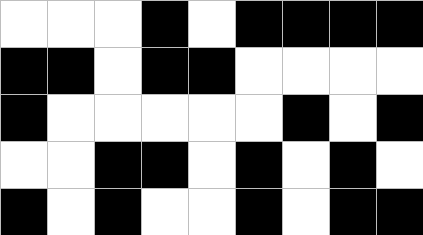[["white", "white", "white", "black", "white", "black", "black", "black", "black"], ["black", "black", "white", "black", "black", "white", "white", "white", "white"], ["black", "white", "white", "white", "white", "white", "black", "white", "black"], ["white", "white", "black", "black", "white", "black", "white", "black", "white"], ["black", "white", "black", "white", "white", "black", "white", "black", "black"]]